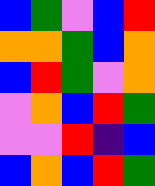[["blue", "green", "violet", "blue", "red"], ["orange", "orange", "green", "blue", "orange"], ["blue", "red", "green", "violet", "orange"], ["violet", "orange", "blue", "red", "green"], ["violet", "violet", "red", "indigo", "blue"], ["blue", "orange", "blue", "red", "green"]]